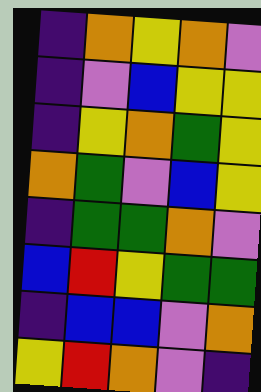[["indigo", "orange", "yellow", "orange", "violet"], ["indigo", "violet", "blue", "yellow", "yellow"], ["indigo", "yellow", "orange", "green", "yellow"], ["orange", "green", "violet", "blue", "yellow"], ["indigo", "green", "green", "orange", "violet"], ["blue", "red", "yellow", "green", "green"], ["indigo", "blue", "blue", "violet", "orange"], ["yellow", "red", "orange", "violet", "indigo"]]